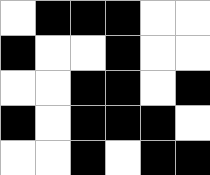[["white", "black", "black", "black", "white", "white"], ["black", "white", "white", "black", "white", "white"], ["white", "white", "black", "black", "white", "black"], ["black", "white", "black", "black", "black", "white"], ["white", "white", "black", "white", "black", "black"]]